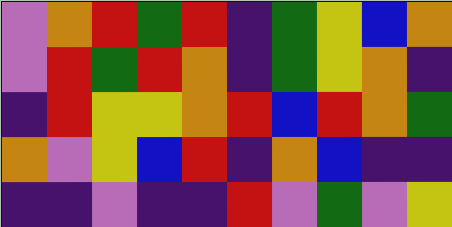[["violet", "orange", "red", "green", "red", "indigo", "green", "yellow", "blue", "orange"], ["violet", "red", "green", "red", "orange", "indigo", "green", "yellow", "orange", "indigo"], ["indigo", "red", "yellow", "yellow", "orange", "red", "blue", "red", "orange", "green"], ["orange", "violet", "yellow", "blue", "red", "indigo", "orange", "blue", "indigo", "indigo"], ["indigo", "indigo", "violet", "indigo", "indigo", "red", "violet", "green", "violet", "yellow"]]